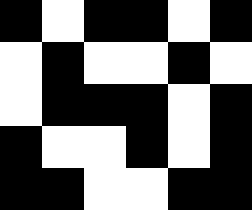[["black", "white", "black", "black", "white", "black"], ["white", "black", "white", "white", "black", "white"], ["white", "black", "black", "black", "white", "black"], ["black", "white", "white", "black", "white", "black"], ["black", "black", "white", "white", "black", "black"]]